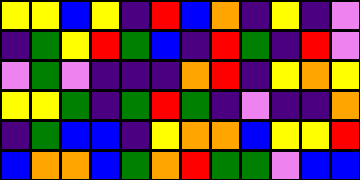[["yellow", "yellow", "blue", "yellow", "indigo", "red", "blue", "orange", "indigo", "yellow", "indigo", "violet"], ["indigo", "green", "yellow", "red", "green", "blue", "indigo", "red", "green", "indigo", "red", "violet"], ["violet", "green", "violet", "indigo", "indigo", "indigo", "orange", "red", "indigo", "yellow", "orange", "yellow"], ["yellow", "yellow", "green", "indigo", "green", "red", "green", "indigo", "violet", "indigo", "indigo", "orange"], ["indigo", "green", "blue", "blue", "indigo", "yellow", "orange", "orange", "blue", "yellow", "yellow", "red"], ["blue", "orange", "orange", "blue", "green", "orange", "red", "green", "green", "violet", "blue", "blue"]]